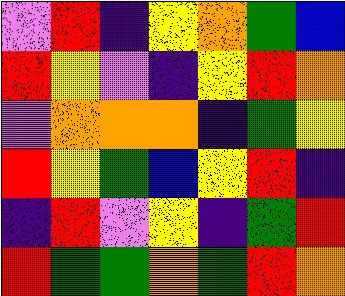[["violet", "red", "indigo", "yellow", "orange", "green", "blue"], ["red", "yellow", "violet", "indigo", "yellow", "red", "orange"], ["violet", "orange", "orange", "orange", "indigo", "green", "yellow"], ["red", "yellow", "green", "blue", "yellow", "red", "indigo"], ["indigo", "red", "violet", "yellow", "indigo", "green", "red"], ["red", "green", "green", "orange", "green", "red", "orange"]]